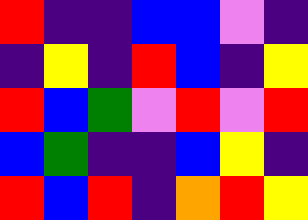[["red", "indigo", "indigo", "blue", "blue", "violet", "indigo"], ["indigo", "yellow", "indigo", "red", "blue", "indigo", "yellow"], ["red", "blue", "green", "violet", "red", "violet", "red"], ["blue", "green", "indigo", "indigo", "blue", "yellow", "indigo"], ["red", "blue", "red", "indigo", "orange", "red", "yellow"]]